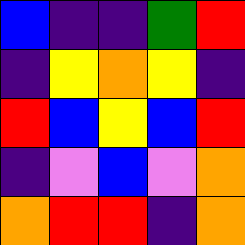[["blue", "indigo", "indigo", "green", "red"], ["indigo", "yellow", "orange", "yellow", "indigo"], ["red", "blue", "yellow", "blue", "red"], ["indigo", "violet", "blue", "violet", "orange"], ["orange", "red", "red", "indigo", "orange"]]